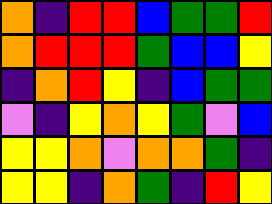[["orange", "indigo", "red", "red", "blue", "green", "green", "red"], ["orange", "red", "red", "red", "green", "blue", "blue", "yellow"], ["indigo", "orange", "red", "yellow", "indigo", "blue", "green", "green"], ["violet", "indigo", "yellow", "orange", "yellow", "green", "violet", "blue"], ["yellow", "yellow", "orange", "violet", "orange", "orange", "green", "indigo"], ["yellow", "yellow", "indigo", "orange", "green", "indigo", "red", "yellow"]]